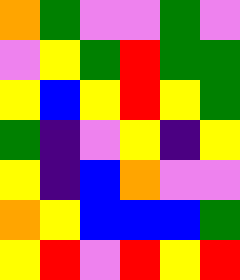[["orange", "green", "violet", "violet", "green", "violet"], ["violet", "yellow", "green", "red", "green", "green"], ["yellow", "blue", "yellow", "red", "yellow", "green"], ["green", "indigo", "violet", "yellow", "indigo", "yellow"], ["yellow", "indigo", "blue", "orange", "violet", "violet"], ["orange", "yellow", "blue", "blue", "blue", "green"], ["yellow", "red", "violet", "red", "yellow", "red"]]